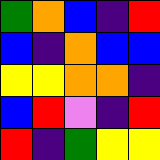[["green", "orange", "blue", "indigo", "red"], ["blue", "indigo", "orange", "blue", "blue"], ["yellow", "yellow", "orange", "orange", "indigo"], ["blue", "red", "violet", "indigo", "red"], ["red", "indigo", "green", "yellow", "yellow"]]